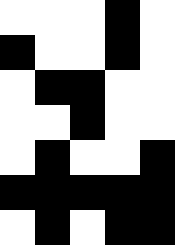[["white", "white", "white", "black", "white"], ["black", "white", "white", "black", "white"], ["white", "black", "black", "white", "white"], ["white", "white", "black", "white", "white"], ["white", "black", "white", "white", "black"], ["black", "black", "black", "black", "black"], ["white", "black", "white", "black", "black"]]